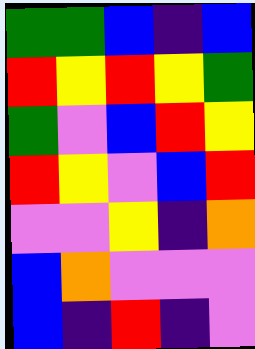[["green", "green", "blue", "indigo", "blue"], ["red", "yellow", "red", "yellow", "green"], ["green", "violet", "blue", "red", "yellow"], ["red", "yellow", "violet", "blue", "red"], ["violet", "violet", "yellow", "indigo", "orange"], ["blue", "orange", "violet", "violet", "violet"], ["blue", "indigo", "red", "indigo", "violet"]]